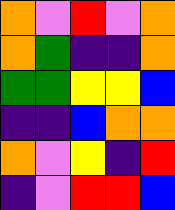[["orange", "violet", "red", "violet", "orange"], ["orange", "green", "indigo", "indigo", "orange"], ["green", "green", "yellow", "yellow", "blue"], ["indigo", "indigo", "blue", "orange", "orange"], ["orange", "violet", "yellow", "indigo", "red"], ["indigo", "violet", "red", "red", "blue"]]